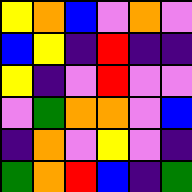[["yellow", "orange", "blue", "violet", "orange", "violet"], ["blue", "yellow", "indigo", "red", "indigo", "indigo"], ["yellow", "indigo", "violet", "red", "violet", "violet"], ["violet", "green", "orange", "orange", "violet", "blue"], ["indigo", "orange", "violet", "yellow", "violet", "indigo"], ["green", "orange", "red", "blue", "indigo", "green"]]